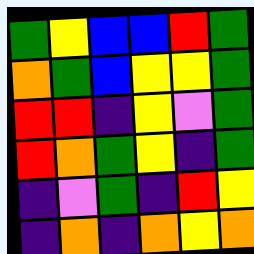[["green", "yellow", "blue", "blue", "red", "green"], ["orange", "green", "blue", "yellow", "yellow", "green"], ["red", "red", "indigo", "yellow", "violet", "green"], ["red", "orange", "green", "yellow", "indigo", "green"], ["indigo", "violet", "green", "indigo", "red", "yellow"], ["indigo", "orange", "indigo", "orange", "yellow", "orange"]]